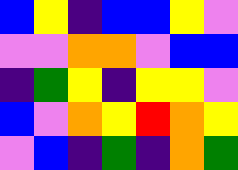[["blue", "yellow", "indigo", "blue", "blue", "yellow", "violet"], ["violet", "violet", "orange", "orange", "violet", "blue", "blue"], ["indigo", "green", "yellow", "indigo", "yellow", "yellow", "violet"], ["blue", "violet", "orange", "yellow", "red", "orange", "yellow"], ["violet", "blue", "indigo", "green", "indigo", "orange", "green"]]